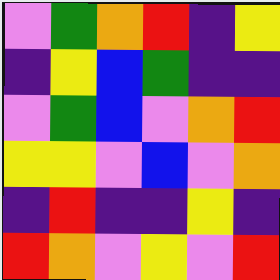[["violet", "green", "orange", "red", "indigo", "yellow"], ["indigo", "yellow", "blue", "green", "indigo", "indigo"], ["violet", "green", "blue", "violet", "orange", "red"], ["yellow", "yellow", "violet", "blue", "violet", "orange"], ["indigo", "red", "indigo", "indigo", "yellow", "indigo"], ["red", "orange", "violet", "yellow", "violet", "red"]]